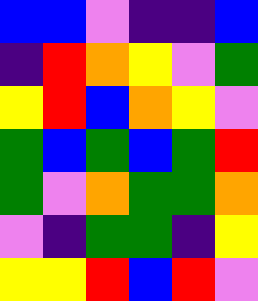[["blue", "blue", "violet", "indigo", "indigo", "blue"], ["indigo", "red", "orange", "yellow", "violet", "green"], ["yellow", "red", "blue", "orange", "yellow", "violet"], ["green", "blue", "green", "blue", "green", "red"], ["green", "violet", "orange", "green", "green", "orange"], ["violet", "indigo", "green", "green", "indigo", "yellow"], ["yellow", "yellow", "red", "blue", "red", "violet"]]